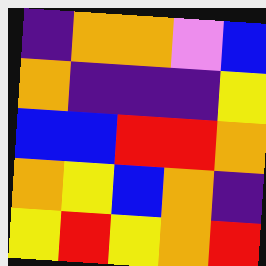[["indigo", "orange", "orange", "violet", "blue"], ["orange", "indigo", "indigo", "indigo", "yellow"], ["blue", "blue", "red", "red", "orange"], ["orange", "yellow", "blue", "orange", "indigo"], ["yellow", "red", "yellow", "orange", "red"]]